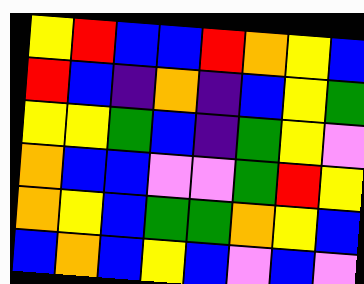[["yellow", "red", "blue", "blue", "red", "orange", "yellow", "blue"], ["red", "blue", "indigo", "orange", "indigo", "blue", "yellow", "green"], ["yellow", "yellow", "green", "blue", "indigo", "green", "yellow", "violet"], ["orange", "blue", "blue", "violet", "violet", "green", "red", "yellow"], ["orange", "yellow", "blue", "green", "green", "orange", "yellow", "blue"], ["blue", "orange", "blue", "yellow", "blue", "violet", "blue", "violet"]]